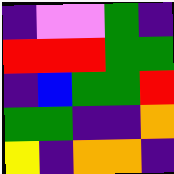[["indigo", "violet", "violet", "green", "indigo"], ["red", "red", "red", "green", "green"], ["indigo", "blue", "green", "green", "red"], ["green", "green", "indigo", "indigo", "orange"], ["yellow", "indigo", "orange", "orange", "indigo"]]